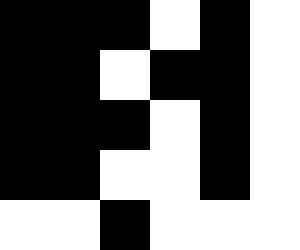[["black", "black", "black", "white", "black", "white"], ["black", "black", "white", "black", "black", "white"], ["black", "black", "black", "white", "black", "white"], ["black", "black", "white", "white", "black", "white"], ["white", "white", "black", "white", "white", "white"]]